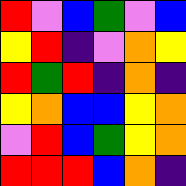[["red", "violet", "blue", "green", "violet", "blue"], ["yellow", "red", "indigo", "violet", "orange", "yellow"], ["red", "green", "red", "indigo", "orange", "indigo"], ["yellow", "orange", "blue", "blue", "yellow", "orange"], ["violet", "red", "blue", "green", "yellow", "orange"], ["red", "red", "red", "blue", "orange", "indigo"]]